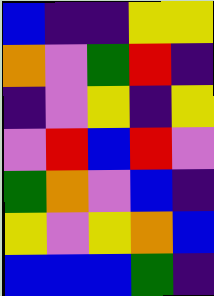[["blue", "indigo", "indigo", "yellow", "yellow"], ["orange", "violet", "green", "red", "indigo"], ["indigo", "violet", "yellow", "indigo", "yellow"], ["violet", "red", "blue", "red", "violet"], ["green", "orange", "violet", "blue", "indigo"], ["yellow", "violet", "yellow", "orange", "blue"], ["blue", "blue", "blue", "green", "indigo"]]